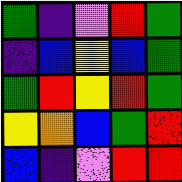[["green", "indigo", "violet", "red", "green"], ["indigo", "blue", "yellow", "blue", "green"], ["green", "red", "yellow", "red", "green"], ["yellow", "orange", "blue", "green", "red"], ["blue", "indigo", "violet", "red", "red"]]